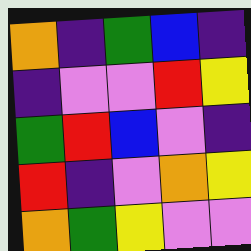[["orange", "indigo", "green", "blue", "indigo"], ["indigo", "violet", "violet", "red", "yellow"], ["green", "red", "blue", "violet", "indigo"], ["red", "indigo", "violet", "orange", "yellow"], ["orange", "green", "yellow", "violet", "violet"]]